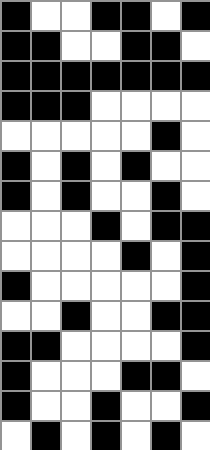[["black", "white", "white", "black", "black", "white", "black"], ["black", "black", "white", "white", "black", "black", "white"], ["black", "black", "black", "black", "black", "black", "black"], ["black", "black", "black", "white", "white", "white", "white"], ["white", "white", "white", "white", "white", "black", "white"], ["black", "white", "black", "white", "black", "white", "white"], ["black", "white", "black", "white", "white", "black", "white"], ["white", "white", "white", "black", "white", "black", "black"], ["white", "white", "white", "white", "black", "white", "black"], ["black", "white", "white", "white", "white", "white", "black"], ["white", "white", "black", "white", "white", "black", "black"], ["black", "black", "white", "white", "white", "white", "black"], ["black", "white", "white", "white", "black", "black", "white"], ["black", "white", "white", "black", "white", "white", "black"], ["white", "black", "white", "black", "white", "black", "white"]]